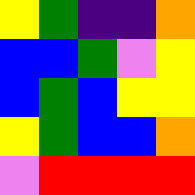[["yellow", "green", "indigo", "indigo", "orange"], ["blue", "blue", "green", "violet", "yellow"], ["blue", "green", "blue", "yellow", "yellow"], ["yellow", "green", "blue", "blue", "orange"], ["violet", "red", "red", "red", "red"]]